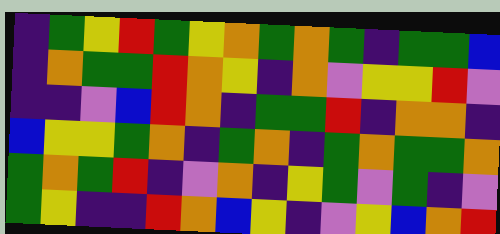[["indigo", "green", "yellow", "red", "green", "yellow", "orange", "green", "orange", "green", "indigo", "green", "green", "blue"], ["indigo", "orange", "green", "green", "red", "orange", "yellow", "indigo", "orange", "violet", "yellow", "yellow", "red", "violet"], ["indigo", "indigo", "violet", "blue", "red", "orange", "indigo", "green", "green", "red", "indigo", "orange", "orange", "indigo"], ["blue", "yellow", "yellow", "green", "orange", "indigo", "green", "orange", "indigo", "green", "orange", "green", "green", "orange"], ["green", "orange", "green", "red", "indigo", "violet", "orange", "indigo", "yellow", "green", "violet", "green", "indigo", "violet"], ["green", "yellow", "indigo", "indigo", "red", "orange", "blue", "yellow", "indigo", "violet", "yellow", "blue", "orange", "red"]]